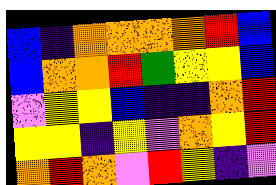[["blue", "indigo", "orange", "orange", "orange", "orange", "red", "blue"], ["blue", "orange", "orange", "red", "green", "yellow", "yellow", "blue"], ["violet", "yellow", "yellow", "blue", "indigo", "indigo", "orange", "red"], ["yellow", "yellow", "indigo", "yellow", "violet", "orange", "yellow", "red"], ["orange", "red", "orange", "violet", "red", "yellow", "indigo", "violet"]]